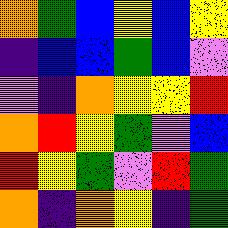[["orange", "green", "blue", "yellow", "blue", "yellow"], ["indigo", "blue", "blue", "green", "blue", "violet"], ["violet", "indigo", "orange", "yellow", "yellow", "red"], ["orange", "red", "yellow", "green", "violet", "blue"], ["red", "yellow", "green", "violet", "red", "green"], ["orange", "indigo", "orange", "yellow", "indigo", "green"]]